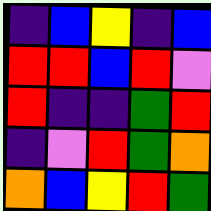[["indigo", "blue", "yellow", "indigo", "blue"], ["red", "red", "blue", "red", "violet"], ["red", "indigo", "indigo", "green", "red"], ["indigo", "violet", "red", "green", "orange"], ["orange", "blue", "yellow", "red", "green"]]